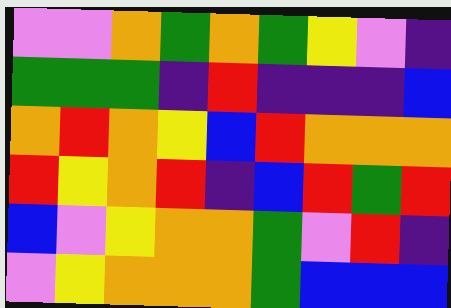[["violet", "violet", "orange", "green", "orange", "green", "yellow", "violet", "indigo"], ["green", "green", "green", "indigo", "red", "indigo", "indigo", "indigo", "blue"], ["orange", "red", "orange", "yellow", "blue", "red", "orange", "orange", "orange"], ["red", "yellow", "orange", "red", "indigo", "blue", "red", "green", "red"], ["blue", "violet", "yellow", "orange", "orange", "green", "violet", "red", "indigo"], ["violet", "yellow", "orange", "orange", "orange", "green", "blue", "blue", "blue"]]